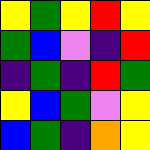[["yellow", "green", "yellow", "red", "yellow"], ["green", "blue", "violet", "indigo", "red"], ["indigo", "green", "indigo", "red", "green"], ["yellow", "blue", "green", "violet", "yellow"], ["blue", "green", "indigo", "orange", "yellow"]]